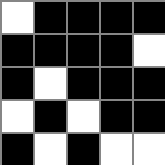[["white", "black", "black", "black", "black"], ["black", "black", "black", "black", "white"], ["black", "white", "black", "black", "black"], ["white", "black", "white", "black", "black"], ["black", "white", "black", "white", "white"]]